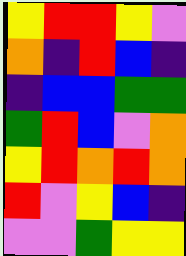[["yellow", "red", "red", "yellow", "violet"], ["orange", "indigo", "red", "blue", "indigo"], ["indigo", "blue", "blue", "green", "green"], ["green", "red", "blue", "violet", "orange"], ["yellow", "red", "orange", "red", "orange"], ["red", "violet", "yellow", "blue", "indigo"], ["violet", "violet", "green", "yellow", "yellow"]]